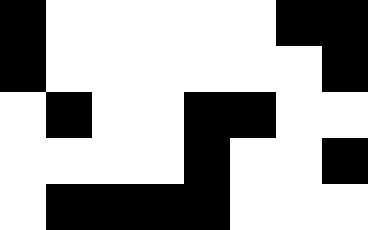[["black", "white", "white", "white", "white", "white", "black", "black"], ["black", "white", "white", "white", "white", "white", "white", "black"], ["white", "black", "white", "white", "black", "black", "white", "white"], ["white", "white", "white", "white", "black", "white", "white", "black"], ["white", "black", "black", "black", "black", "white", "white", "white"]]